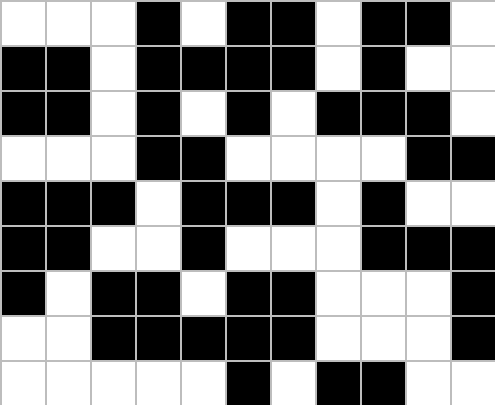[["white", "white", "white", "black", "white", "black", "black", "white", "black", "black", "white"], ["black", "black", "white", "black", "black", "black", "black", "white", "black", "white", "white"], ["black", "black", "white", "black", "white", "black", "white", "black", "black", "black", "white"], ["white", "white", "white", "black", "black", "white", "white", "white", "white", "black", "black"], ["black", "black", "black", "white", "black", "black", "black", "white", "black", "white", "white"], ["black", "black", "white", "white", "black", "white", "white", "white", "black", "black", "black"], ["black", "white", "black", "black", "white", "black", "black", "white", "white", "white", "black"], ["white", "white", "black", "black", "black", "black", "black", "white", "white", "white", "black"], ["white", "white", "white", "white", "white", "black", "white", "black", "black", "white", "white"]]